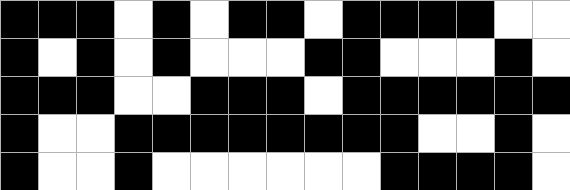[["black", "black", "black", "white", "black", "white", "black", "black", "white", "black", "black", "black", "black", "white", "white"], ["black", "white", "black", "white", "black", "white", "white", "white", "black", "black", "white", "white", "white", "black", "white"], ["black", "black", "black", "white", "white", "black", "black", "black", "white", "black", "black", "black", "black", "black", "black"], ["black", "white", "white", "black", "black", "black", "black", "black", "black", "black", "black", "white", "white", "black", "white"], ["black", "white", "white", "black", "white", "white", "white", "white", "white", "white", "black", "black", "black", "black", "white"]]